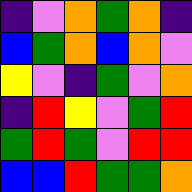[["indigo", "violet", "orange", "green", "orange", "indigo"], ["blue", "green", "orange", "blue", "orange", "violet"], ["yellow", "violet", "indigo", "green", "violet", "orange"], ["indigo", "red", "yellow", "violet", "green", "red"], ["green", "red", "green", "violet", "red", "red"], ["blue", "blue", "red", "green", "green", "orange"]]